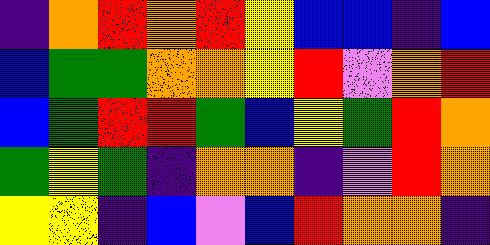[["indigo", "orange", "red", "orange", "red", "yellow", "blue", "blue", "indigo", "blue"], ["blue", "green", "green", "orange", "orange", "yellow", "red", "violet", "orange", "red"], ["blue", "green", "red", "red", "green", "blue", "yellow", "green", "red", "orange"], ["green", "yellow", "green", "indigo", "orange", "orange", "indigo", "violet", "red", "orange"], ["yellow", "yellow", "indigo", "blue", "violet", "blue", "red", "orange", "orange", "indigo"]]